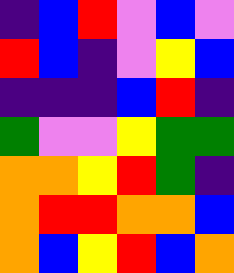[["indigo", "blue", "red", "violet", "blue", "violet"], ["red", "blue", "indigo", "violet", "yellow", "blue"], ["indigo", "indigo", "indigo", "blue", "red", "indigo"], ["green", "violet", "violet", "yellow", "green", "green"], ["orange", "orange", "yellow", "red", "green", "indigo"], ["orange", "red", "red", "orange", "orange", "blue"], ["orange", "blue", "yellow", "red", "blue", "orange"]]